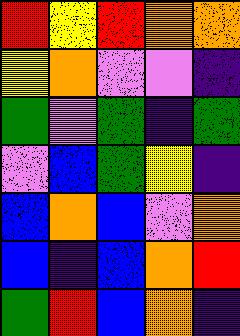[["red", "yellow", "red", "orange", "orange"], ["yellow", "orange", "violet", "violet", "indigo"], ["green", "violet", "green", "indigo", "green"], ["violet", "blue", "green", "yellow", "indigo"], ["blue", "orange", "blue", "violet", "orange"], ["blue", "indigo", "blue", "orange", "red"], ["green", "red", "blue", "orange", "indigo"]]